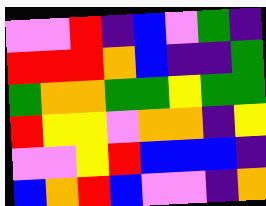[["violet", "violet", "red", "indigo", "blue", "violet", "green", "indigo"], ["red", "red", "red", "orange", "blue", "indigo", "indigo", "green"], ["green", "orange", "orange", "green", "green", "yellow", "green", "green"], ["red", "yellow", "yellow", "violet", "orange", "orange", "indigo", "yellow"], ["violet", "violet", "yellow", "red", "blue", "blue", "blue", "indigo"], ["blue", "orange", "red", "blue", "violet", "violet", "indigo", "orange"]]